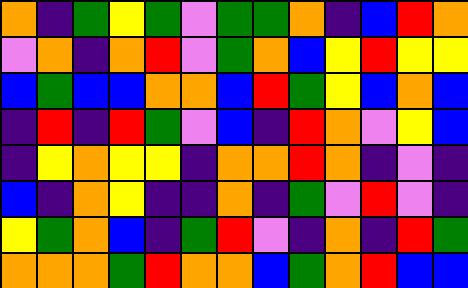[["orange", "indigo", "green", "yellow", "green", "violet", "green", "green", "orange", "indigo", "blue", "red", "orange"], ["violet", "orange", "indigo", "orange", "red", "violet", "green", "orange", "blue", "yellow", "red", "yellow", "yellow"], ["blue", "green", "blue", "blue", "orange", "orange", "blue", "red", "green", "yellow", "blue", "orange", "blue"], ["indigo", "red", "indigo", "red", "green", "violet", "blue", "indigo", "red", "orange", "violet", "yellow", "blue"], ["indigo", "yellow", "orange", "yellow", "yellow", "indigo", "orange", "orange", "red", "orange", "indigo", "violet", "indigo"], ["blue", "indigo", "orange", "yellow", "indigo", "indigo", "orange", "indigo", "green", "violet", "red", "violet", "indigo"], ["yellow", "green", "orange", "blue", "indigo", "green", "red", "violet", "indigo", "orange", "indigo", "red", "green"], ["orange", "orange", "orange", "green", "red", "orange", "orange", "blue", "green", "orange", "red", "blue", "blue"]]